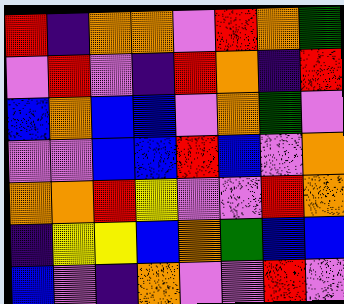[["red", "indigo", "orange", "orange", "violet", "red", "orange", "green"], ["violet", "red", "violet", "indigo", "red", "orange", "indigo", "red"], ["blue", "orange", "blue", "blue", "violet", "orange", "green", "violet"], ["violet", "violet", "blue", "blue", "red", "blue", "violet", "orange"], ["orange", "orange", "red", "yellow", "violet", "violet", "red", "orange"], ["indigo", "yellow", "yellow", "blue", "orange", "green", "blue", "blue"], ["blue", "violet", "indigo", "orange", "violet", "violet", "red", "violet"]]